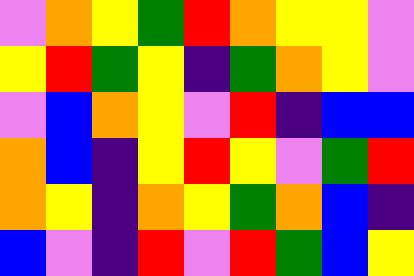[["violet", "orange", "yellow", "green", "red", "orange", "yellow", "yellow", "violet"], ["yellow", "red", "green", "yellow", "indigo", "green", "orange", "yellow", "violet"], ["violet", "blue", "orange", "yellow", "violet", "red", "indigo", "blue", "blue"], ["orange", "blue", "indigo", "yellow", "red", "yellow", "violet", "green", "red"], ["orange", "yellow", "indigo", "orange", "yellow", "green", "orange", "blue", "indigo"], ["blue", "violet", "indigo", "red", "violet", "red", "green", "blue", "yellow"]]